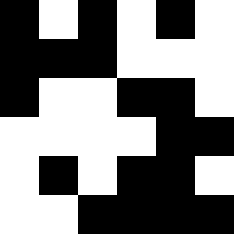[["black", "white", "black", "white", "black", "white"], ["black", "black", "black", "white", "white", "white"], ["black", "white", "white", "black", "black", "white"], ["white", "white", "white", "white", "black", "black"], ["white", "black", "white", "black", "black", "white"], ["white", "white", "black", "black", "black", "black"]]